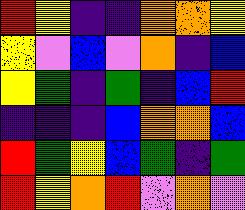[["red", "yellow", "indigo", "indigo", "orange", "orange", "yellow"], ["yellow", "violet", "blue", "violet", "orange", "indigo", "blue"], ["yellow", "green", "indigo", "green", "indigo", "blue", "red"], ["indigo", "indigo", "indigo", "blue", "orange", "orange", "blue"], ["red", "green", "yellow", "blue", "green", "indigo", "green"], ["red", "yellow", "orange", "red", "violet", "orange", "violet"]]